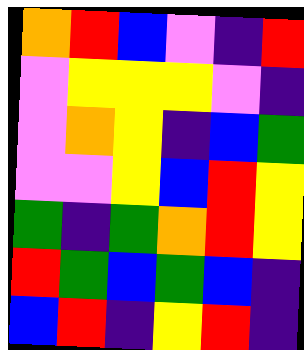[["orange", "red", "blue", "violet", "indigo", "red"], ["violet", "yellow", "yellow", "yellow", "violet", "indigo"], ["violet", "orange", "yellow", "indigo", "blue", "green"], ["violet", "violet", "yellow", "blue", "red", "yellow"], ["green", "indigo", "green", "orange", "red", "yellow"], ["red", "green", "blue", "green", "blue", "indigo"], ["blue", "red", "indigo", "yellow", "red", "indigo"]]